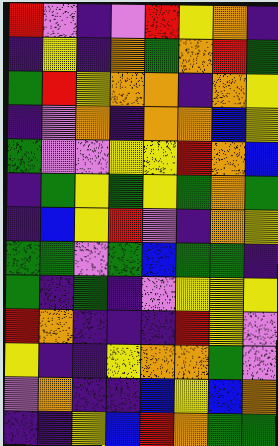[["red", "violet", "indigo", "violet", "red", "yellow", "orange", "indigo"], ["indigo", "yellow", "indigo", "orange", "green", "orange", "red", "green"], ["green", "red", "yellow", "orange", "orange", "indigo", "orange", "yellow"], ["indigo", "violet", "orange", "indigo", "orange", "orange", "blue", "yellow"], ["green", "violet", "violet", "yellow", "yellow", "red", "orange", "blue"], ["indigo", "green", "yellow", "green", "yellow", "green", "orange", "green"], ["indigo", "blue", "yellow", "red", "violet", "indigo", "orange", "yellow"], ["green", "green", "violet", "green", "blue", "green", "green", "indigo"], ["green", "indigo", "green", "indigo", "violet", "yellow", "yellow", "yellow"], ["red", "orange", "indigo", "indigo", "indigo", "red", "yellow", "violet"], ["yellow", "indigo", "indigo", "yellow", "orange", "orange", "green", "violet"], ["violet", "orange", "indigo", "indigo", "blue", "yellow", "blue", "orange"], ["indigo", "indigo", "yellow", "blue", "red", "orange", "green", "green"]]